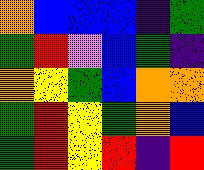[["orange", "blue", "blue", "blue", "indigo", "green"], ["green", "red", "violet", "blue", "green", "indigo"], ["orange", "yellow", "green", "blue", "orange", "orange"], ["green", "red", "yellow", "green", "orange", "blue"], ["green", "red", "yellow", "red", "indigo", "red"]]